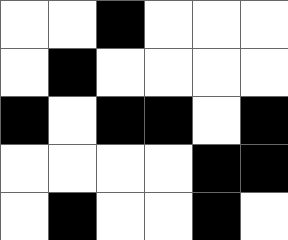[["white", "white", "black", "white", "white", "white"], ["white", "black", "white", "white", "white", "white"], ["black", "white", "black", "black", "white", "black"], ["white", "white", "white", "white", "black", "black"], ["white", "black", "white", "white", "black", "white"]]